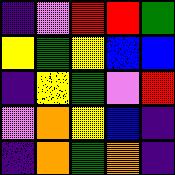[["indigo", "violet", "red", "red", "green"], ["yellow", "green", "yellow", "blue", "blue"], ["indigo", "yellow", "green", "violet", "red"], ["violet", "orange", "yellow", "blue", "indigo"], ["indigo", "orange", "green", "orange", "indigo"]]